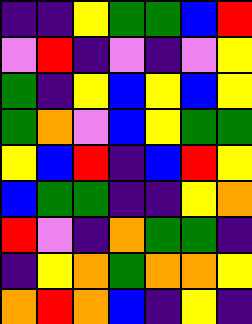[["indigo", "indigo", "yellow", "green", "green", "blue", "red"], ["violet", "red", "indigo", "violet", "indigo", "violet", "yellow"], ["green", "indigo", "yellow", "blue", "yellow", "blue", "yellow"], ["green", "orange", "violet", "blue", "yellow", "green", "green"], ["yellow", "blue", "red", "indigo", "blue", "red", "yellow"], ["blue", "green", "green", "indigo", "indigo", "yellow", "orange"], ["red", "violet", "indigo", "orange", "green", "green", "indigo"], ["indigo", "yellow", "orange", "green", "orange", "orange", "yellow"], ["orange", "red", "orange", "blue", "indigo", "yellow", "indigo"]]